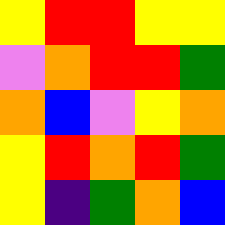[["yellow", "red", "red", "yellow", "yellow"], ["violet", "orange", "red", "red", "green"], ["orange", "blue", "violet", "yellow", "orange"], ["yellow", "red", "orange", "red", "green"], ["yellow", "indigo", "green", "orange", "blue"]]